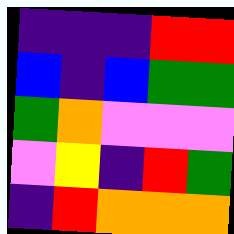[["indigo", "indigo", "indigo", "red", "red"], ["blue", "indigo", "blue", "green", "green"], ["green", "orange", "violet", "violet", "violet"], ["violet", "yellow", "indigo", "red", "green"], ["indigo", "red", "orange", "orange", "orange"]]